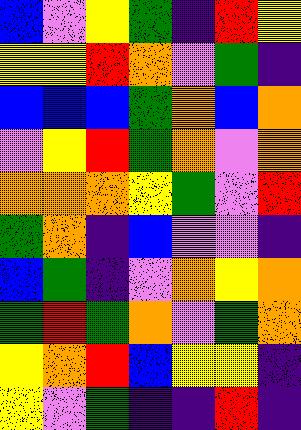[["blue", "violet", "yellow", "green", "indigo", "red", "yellow"], ["yellow", "yellow", "red", "orange", "violet", "green", "indigo"], ["blue", "blue", "blue", "green", "orange", "blue", "orange"], ["violet", "yellow", "red", "green", "orange", "violet", "orange"], ["orange", "orange", "orange", "yellow", "green", "violet", "red"], ["green", "orange", "indigo", "blue", "violet", "violet", "indigo"], ["blue", "green", "indigo", "violet", "orange", "yellow", "orange"], ["green", "red", "green", "orange", "violet", "green", "orange"], ["yellow", "orange", "red", "blue", "yellow", "yellow", "indigo"], ["yellow", "violet", "green", "indigo", "indigo", "red", "indigo"]]